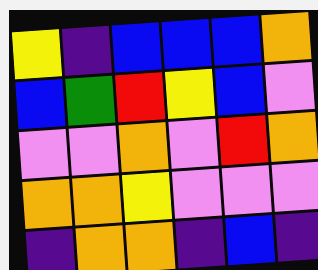[["yellow", "indigo", "blue", "blue", "blue", "orange"], ["blue", "green", "red", "yellow", "blue", "violet"], ["violet", "violet", "orange", "violet", "red", "orange"], ["orange", "orange", "yellow", "violet", "violet", "violet"], ["indigo", "orange", "orange", "indigo", "blue", "indigo"]]